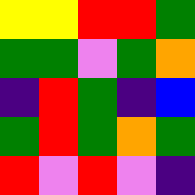[["yellow", "yellow", "red", "red", "green"], ["green", "green", "violet", "green", "orange"], ["indigo", "red", "green", "indigo", "blue"], ["green", "red", "green", "orange", "green"], ["red", "violet", "red", "violet", "indigo"]]